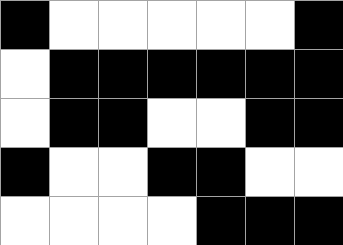[["black", "white", "white", "white", "white", "white", "black"], ["white", "black", "black", "black", "black", "black", "black"], ["white", "black", "black", "white", "white", "black", "black"], ["black", "white", "white", "black", "black", "white", "white"], ["white", "white", "white", "white", "black", "black", "black"]]